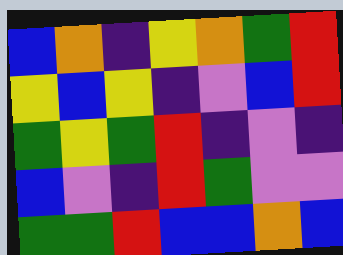[["blue", "orange", "indigo", "yellow", "orange", "green", "red"], ["yellow", "blue", "yellow", "indigo", "violet", "blue", "red"], ["green", "yellow", "green", "red", "indigo", "violet", "indigo"], ["blue", "violet", "indigo", "red", "green", "violet", "violet"], ["green", "green", "red", "blue", "blue", "orange", "blue"]]